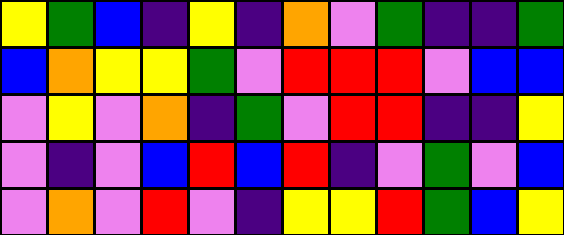[["yellow", "green", "blue", "indigo", "yellow", "indigo", "orange", "violet", "green", "indigo", "indigo", "green"], ["blue", "orange", "yellow", "yellow", "green", "violet", "red", "red", "red", "violet", "blue", "blue"], ["violet", "yellow", "violet", "orange", "indigo", "green", "violet", "red", "red", "indigo", "indigo", "yellow"], ["violet", "indigo", "violet", "blue", "red", "blue", "red", "indigo", "violet", "green", "violet", "blue"], ["violet", "orange", "violet", "red", "violet", "indigo", "yellow", "yellow", "red", "green", "blue", "yellow"]]